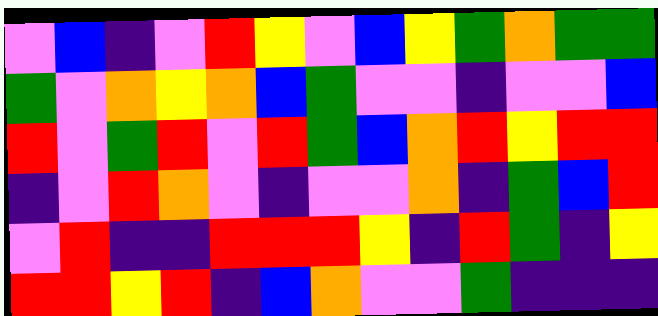[["violet", "blue", "indigo", "violet", "red", "yellow", "violet", "blue", "yellow", "green", "orange", "green", "green"], ["green", "violet", "orange", "yellow", "orange", "blue", "green", "violet", "violet", "indigo", "violet", "violet", "blue"], ["red", "violet", "green", "red", "violet", "red", "green", "blue", "orange", "red", "yellow", "red", "red"], ["indigo", "violet", "red", "orange", "violet", "indigo", "violet", "violet", "orange", "indigo", "green", "blue", "red"], ["violet", "red", "indigo", "indigo", "red", "red", "red", "yellow", "indigo", "red", "green", "indigo", "yellow"], ["red", "red", "yellow", "red", "indigo", "blue", "orange", "violet", "violet", "green", "indigo", "indigo", "indigo"]]